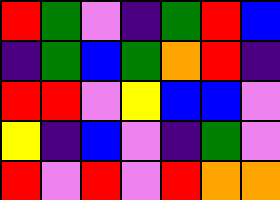[["red", "green", "violet", "indigo", "green", "red", "blue"], ["indigo", "green", "blue", "green", "orange", "red", "indigo"], ["red", "red", "violet", "yellow", "blue", "blue", "violet"], ["yellow", "indigo", "blue", "violet", "indigo", "green", "violet"], ["red", "violet", "red", "violet", "red", "orange", "orange"]]